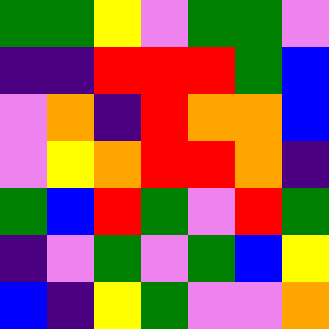[["green", "green", "yellow", "violet", "green", "green", "violet"], ["indigo", "indigo", "red", "red", "red", "green", "blue"], ["violet", "orange", "indigo", "red", "orange", "orange", "blue"], ["violet", "yellow", "orange", "red", "red", "orange", "indigo"], ["green", "blue", "red", "green", "violet", "red", "green"], ["indigo", "violet", "green", "violet", "green", "blue", "yellow"], ["blue", "indigo", "yellow", "green", "violet", "violet", "orange"]]